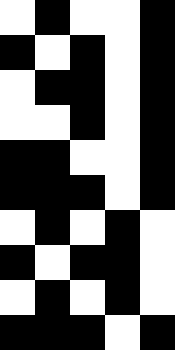[["white", "black", "white", "white", "black"], ["black", "white", "black", "white", "black"], ["white", "black", "black", "white", "black"], ["white", "white", "black", "white", "black"], ["black", "black", "white", "white", "black"], ["black", "black", "black", "white", "black"], ["white", "black", "white", "black", "white"], ["black", "white", "black", "black", "white"], ["white", "black", "white", "black", "white"], ["black", "black", "black", "white", "black"]]